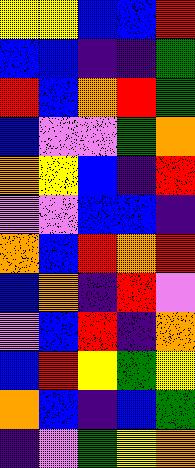[["yellow", "yellow", "blue", "blue", "red"], ["blue", "blue", "indigo", "indigo", "green"], ["red", "blue", "orange", "red", "green"], ["blue", "violet", "violet", "green", "orange"], ["orange", "yellow", "blue", "indigo", "red"], ["violet", "violet", "blue", "blue", "indigo"], ["orange", "blue", "red", "orange", "red"], ["blue", "orange", "indigo", "red", "violet"], ["violet", "blue", "red", "indigo", "orange"], ["blue", "red", "yellow", "green", "yellow"], ["orange", "blue", "indigo", "blue", "green"], ["indigo", "violet", "green", "yellow", "orange"]]